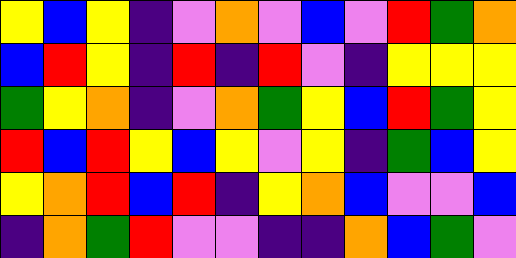[["yellow", "blue", "yellow", "indigo", "violet", "orange", "violet", "blue", "violet", "red", "green", "orange"], ["blue", "red", "yellow", "indigo", "red", "indigo", "red", "violet", "indigo", "yellow", "yellow", "yellow"], ["green", "yellow", "orange", "indigo", "violet", "orange", "green", "yellow", "blue", "red", "green", "yellow"], ["red", "blue", "red", "yellow", "blue", "yellow", "violet", "yellow", "indigo", "green", "blue", "yellow"], ["yellow", "orange", "red", "blue", "red", "indigo", "yellow", "orange", "blue", "violet", "violet", "blue"], ["indigo", "orange", "green", "red", "violet", "violet", "indigo", "indigo", "orange", "blue", "green", "violet"]]